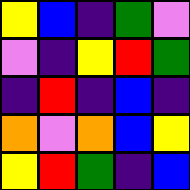[["yellow", "blue", "indigo", "green", "violet"], ["violet", "indigo", "yellow", "red", "green"], ["indigo", "red", "indigo", "blue", "indigo"], ["orange", "violet", "orange", "blue", "yellow"], ["yellow", "red", "green", "indigo", "blue"]]